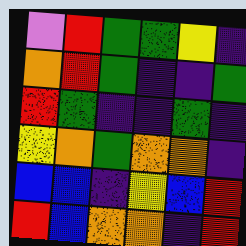[["violet", "red", "green", "green", "yellow", "indigo"], ["orange", "red", "green", "indigo", "indigo", "green"], ["red", "green", "indigo", "indigo", "green", "indigo"], ["yellow", "orange", "green", "orange", "orange", "indigo"], ["blue", "blue", "indigo", "yellow", "blue", "red"], ["red", "blue", "orange", "orange", "indigo", "red"]]